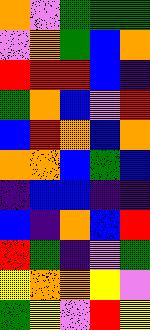[["orange", "violet", "green", "green", "green"], ["violet", "orange", "green", "blue", "orange"], ["red", "red", "red", "blue", "indigo"], ["green", "orange", "blue", "violet", "red"], ["blue", "red", "orange", "blue", "orange"], ["orange", "orange", "blue", "green", "blue"], ["indigo", "blue", "blue", "indigo", "indigo"], ["blue", "indigo", "orange", "blue", "red"], ["red", "green", "indigo", "violet", "green"], ["yellow", "orange", "orange", "yellow", "violet"], ["green", "yellow", "violet", "red", "yellow"]]